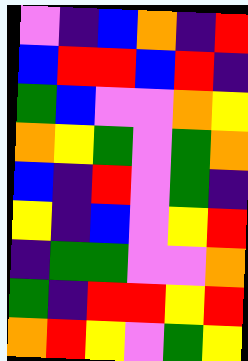[["violet", "indigo", "blue", "orange", "indigo", "red"], ["blue", "red", "red", "blue", "red", "indigo"], ["green", "blue", "violet", "violet", "orange", "yellow"], ["orange", "yellow", "green", "violet", "green", "orange"], ["blue", "indigo", "red", "violet", "green", "indigo"], ["yellow", "indigo", "blue", "violet", "yellow", "red"], ["indigo", "green", "green", "violet", "violet", "orange"], ["green", "indigo", "red", "red", "yellow", "red"], ["orange", "red", "yellow", "violet", "green", "yellow"]]